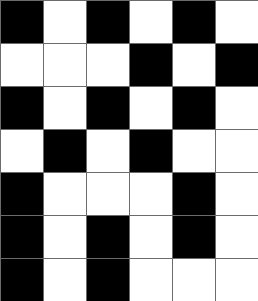[["black", "white", "black", "white", "black", "white"], ["white", "white", "white", "black", "white", "black"], ["black", "white", "black", "white", "black", "white"], ["white", "black", "white", "black", "white", "white"], ["black", "white", "white", "white", "black", "white"], ["black", "white", "black", "white", "black", "white"], ["black", "white", "black", "white", "white", "white"]]